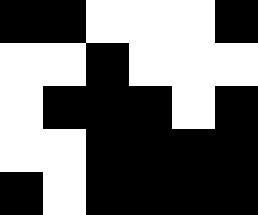[["black", "black", "white", "white", "white", "black"], ["white", "white", "black", "white", "white", "white"], ["white", "black", "black", "black", "white", "black"], ["white", "white", "black", "black", "black", "black"], ["black", "white", "black", "black", "black", "black"]]